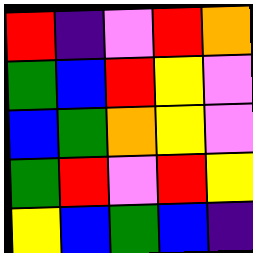[["red", "indigo", "violet", "red", "orange"], ["green", "blue", "red", "yellow", "violet"], ["blue", "green", "orange", "yellow", "violet"], ["green", "red", "violet", "red", "yellow"], ["yellow", "blue", "green", "blue", "indigo"]]